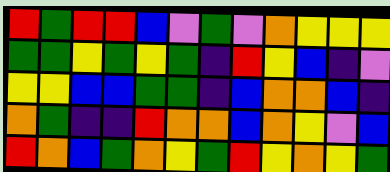[["red", "green", "red", "red", "blue", "violet", "green", "violet", "orange", "yellow", "yellow", "yellow"], ["green", "green", "yellow", "green", "yellow", "green", "indigo", "red", "yellow", "blue", "indigo", "violet"], ["yellow", "yellow", "blue", "blue", "green", "green", "indigo", "blue", "orange", "orange", "blue", "indigo"], ["orange", "green", "indigo", "indigo", "red", "orange", "orange", "blue", "orange", "yellow", "violet", "blue"], ["red", "orange", "blue", "green", "orange", "yellow", "green", "red", "yellow", "orange", "yellow", "green"]]